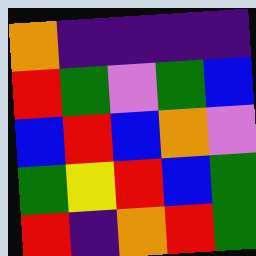[["orange", "indigo", "indigo", "indigo", "indigo"], ["red", "green", "violet", "green", "blue"], ["blue", "red", "blue", "orange", "violet"], ["green", "yellow", "red", "blue", "green"], ["red", "indigo", "orange", "red", "green"]]